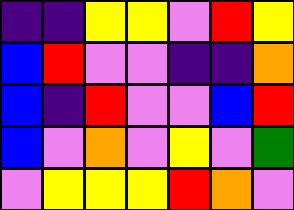[["indigo", "indigo", "yellow", "yellow", "violet", "red", "yellow"], ["blue", "red", "violet", "violet", "indigo", "indigo", "orange"], ["blue", "indigo", "red", "violet", "violet", "blue", "red"], ["blue", "violet", "orange", "violet", "yellow", "violet", "green"], ["violet", "yellow", "yellow", "yellow", "red", "orange", "violet"]]